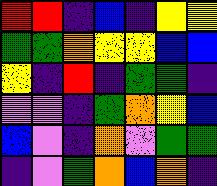[["red", "red", "indigo", "blue", "indigo", "yellow", "yellow"], ["green", "green", "orange", "yellow", "yellow", "blue", "blue"], ["yellow", "indigo", "red", "indigo", "green", "green", "indigo"], ["violet", "violet", "indigo", "green", "orange", "yellow", "blue"], ["blue", "violet", "indigo", "orange", "violet", "green", "green"], ["indigo", "violet", "green", "orange", "blue", "orange", "indigo"]]